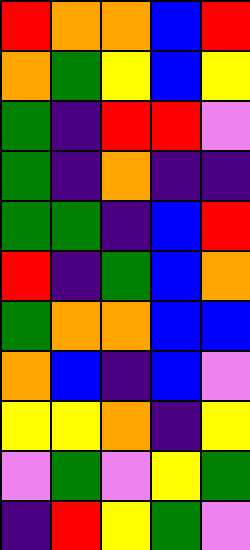[["red", "orange", "orange", "blue", "red"], ["orange", "green", "yellow", "blue", "yellow"], ["green", "indigo", "red", "red", "violet"], ["green", "indigo", "orange", "indigo", "indigo"], ["green", "green", "indigo", "blue", "red"], ["red", "indigo", "green", "blue", "orange"], ["green", "orange", "orange", "blue", "blue"], ["orange", "blue", "indigo", "blue", "violet"], ["yellow", "yellow", "orange", "indigo", "yellow"], ["violet", "green", "violet", "yellow", "green"], ["indigo", "red", "yellow", "green", "violet"]]